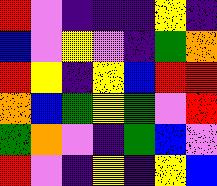[["red", "violet", "indigo", "indigo", "indigo", "yellow", "indigo"], ["blue", "violet", "yellow", "violet", "indigo", "green", "orange"], ["red", "yellow", "indigo", "yellow", "blue", "red", "red"], ["orange", "blue", "green", "yellow", "green", "violet", "red"], ["green", "orange", "violet", "indigo", "green", "blue", "violet"], ["red", "violet", "indigo", "yellow", "indigo", "yellow", "blue"]]